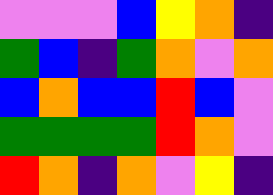[["violet", "violet", "violet", "blue", "yellow", "orange", "indigo"], ["green", "blue", "indigo", "green", "orange", "violet", "orange"], ["blue", "orange", "blue", "blue", "red", "blue", "violet"], ["green", "green", "green", "green", "red", "orange", "violet"], ["red", "orange", "indigo", "orange", "violet", "yellow", "indigo"]]